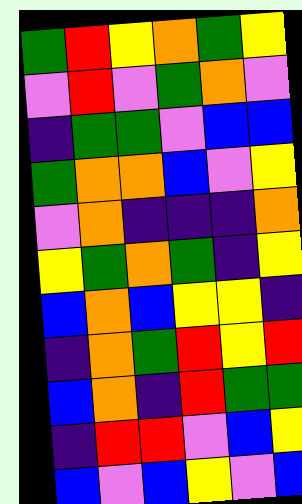[["green", "red", "yellow", "orange", "green", "yellow"], ["violet", "red", "violet", "green", "orange", "violet"], ["indigo", "green", "green", "violet", "blue", "blue"], ["green", "orange", "orange", "blue", "violet", "yellow"], ["violet", "orange", "indigo", "indigo", "indigo", "orange"], ["yellow", "green", "orange", "green", "indigo", "yellow"], ["blue", "orange", "blue", "yellow", "yellow", "indigo"], ["indigo", "orange", "green", "red", "yellow", "red"], ["blue", "orange", "indigo", "red", "green", "green"], ["indigo", "red", "red", "violet", "blue", "yellow"], ["blue", "violet", "blue", "yellow", "violet", "blue"]]